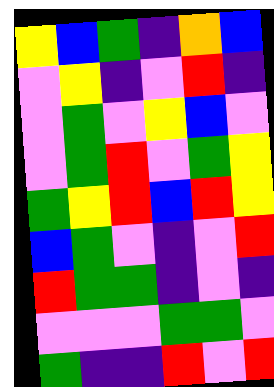[["yellow", "blue", "green", "indigo", "orange", "blue"], ["violet", "yellow", "indigo", "violet", "red", "indigo"], ["violet", "green", "violet", "yellow", "blue", "violet"], ["violet", "green", "red", "violet", "green", "yellow"], ["green", "yellow", "red", "blue", "red", "yellow"], ["blue", "green", "violet", "indigo", "violet", "red"], ["red", "green", "green", "indigo", "violet", "indigo"], ["violet", "violet", "violet", "green", "green", "violet"], ["green", "indigo", "indigo", "red", "violet", "red"]]